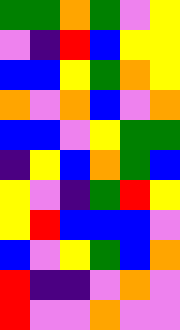[["green", "green", "orange", "green", "violet", "yellow"], ["violet", "indigo", "red", "blue", "yellow", "yellow"], ["blue", "blue", "yellow", "green", "orange", "yellow"], ["orange", "violet", "orange", "blue", "violet", "orange"], ["blue", "blue", "violet", "yellow", "green", "green"], ["indigo", "yellow", "blue", "orange", "green", "blue"], ["yellow", "violet", "indigo", "green", "red", "yellow"], ["yellow", "red", "blue", "blue", "blue", "violet"], ["blue", "violet", "yellow", "green", "blue", "orange"], ["red", "indigo", "indigo", "violet", "orange", "violet"], ["red", "violet", "violet", "orange", "violet", "violet"]]